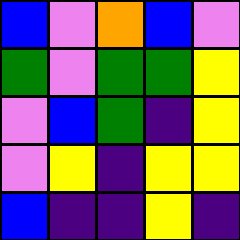[["blue", "violet", "orange", "blue", "violet"], ["green", "violet", "green", "green", "yellow"], ["violet", "blue", "green", "indigo", "yellow"], ["violet", "yellow", "indigo", "yellow", "yellow"], ["blue", "indigo", "indigo", "yellow", "indigo"]]